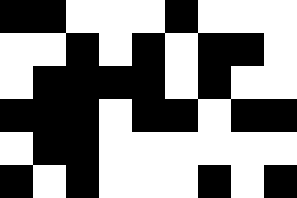[["black", "black", "white", "white", "white", "black", "white", "white", "white"], ["white", "white", "black", "white", "black", "white", "black", "black", "white"], ["white", "black", "black", "black", "black", "white", "black", "white", "white"], ["black", "black", "black", "white", "black", "black", "white", "black", "black"], ["white", "black", "black", "white", "white", "white", "white", "white", "white"], ["black", "white", "black", "white", "white", "white", "black", "white", "black"]]